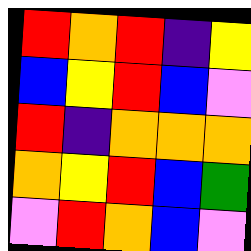[["red", "orange", "red", "indigo", "yellow"], ["blue", "yellow", "red", "blue", "violet"], ["red", "indigo", "orange", "orange", "orange"], ["orange", "yellow", "red", "blue", "green"], ["violet", "red", "orange", "blue", "violet"]]